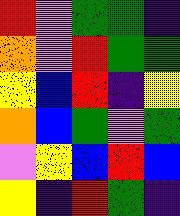[["red", "violet", "green", "green", "indigo"], ["orange", "violet", "red", "green", "green"], ["yellow", "blue", "red", "indigo", "yellow"], ["orange", "blue", "green", "violet", "green"], ["violet", "yellow", "blue", "red", "blue"], ["yellow", "indigo", "red", "green", "indigo"]]